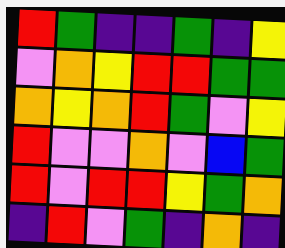[["red", "green", "indigo", "indigo", "green", "indigo", "yellow"], ["violet", "orange", "yellow", "red", "red", "green", "green"], ["orange", "yellow", "orange", "red", "green", "violet", "yellow"], ["red", "violet", "violet", "orange", "violet", "blue", "green"], ["red", "violet", "red", "red", "yellow", "green", "orange"], ["indigo", "red", "violet", "green", "indigo", "orange", "indigo"]]